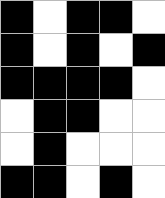[["black", "white", "black", "black", "white"], ["black", "white", "black", "white", "black"], ["black", "black", "black", "black", "white"], ["white", "black", "black", "white", "white"], ["white", "black", "white", "white", "white"], ["black", "black", "white", "black", "white"]]